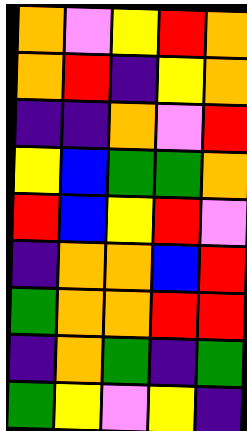[["orange", "violet", "yellow", "red", "orange"], ["orange", "red", "indigo", "yellow", "orange"], ["indigo", "indigo", "orange", "violet", "red"], ["yellow", "blue", "green", "green", "orange"], ["red", "blue", "yellow", "red", "violet"], ["indigo", "orange", "orange", "blue", "red"], ["green", "orange", "orange", "red", "red"], ["indigo", "orange", "green", "indigo", "green"], ["green", "yellow", "violet", "yellow", "indigo"]]